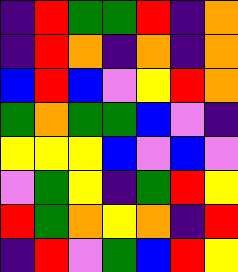[["indigo", "red", "green", "green", "red", "indigo", "orange"], ["indigo", "red", "orange", "indigo", "orange", "indigo", "orange"], ["blue", "red", "blue", "violet", "yellow", "red", "orange"], ["green", "orange", "green", "green", "blue", "violet", "indigo"], ["yellow", "yellow", "yellow", "blue", "violet", "blue", "violet"], ["violet", "green", "yellow", "indigo", "green", "red", "yellow"], ["red", "green", "orange", "yellow", "orange", "indigo", "red"], ["indigo", "red", "violet", "green", "blue", "red", "yellow"]]